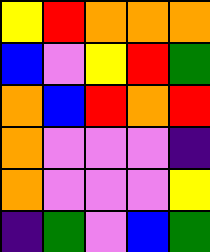[["yellow", "red", "orange", "orange", "orange"], ["blue", "violet", "yellow", "red", "green"], ["orange", "blue", "red", "orange", "red"], ["orange", "violet", "violet", "violet", "indigo"], ["orange", "violet", "violet", "violet", "yellow"], ["indigo", "green", "violet", "blue", "green"]]